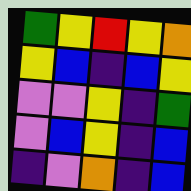[["green", "yellow", "red", "yellow", "orange"], ["yellow", "blue", "indigo", "blue", "yellow"], ["violet", "violet", "yellow", "indigo", "green"], ["violet", "blue", "yellow", "indigo", "blue"], ["indigo", "violet", "orange", "indigo", "blue"]]